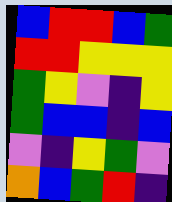[["blue", "red", "red", "blue", "green"], ["red", "red", "yellow", "yellow", "yellow"], ["green", "yellow", "violet", "indigo", "yellow"], ["green", "blue", "blue", "indigo", "blue"], ["violet", "indigo", "yellow", "green", "violet"], ["orange", "blue", "green", "red", "indigo"]]